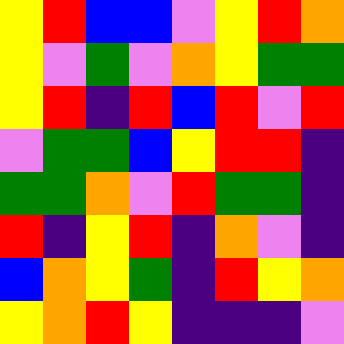[["yellow", "red", "blue", "blue", "violet", "yellow", "red", "orange"], ["yellow", "violet", "green", "violet", "orange", "yellow", "green", "green"], ["yellow", "red", "indigo", "red", "blue", "red", "violet", "red"], ["violet", "green", "green", "blue", "yellow", "red", "red", "indigo"], ["green", "green", "orange", "violet", "red", "green", "green", "indigo"], ["red", "indigo", "yellow", "red", "indigo", "orange", "violet", "indigo"], ["blue", "orange", "yellow", "green", "indigo", "red", "yellow", "orange"], ["yellow", "orange", "red", "yellow", "indigo", "indigo", "indigo", "violet"]]